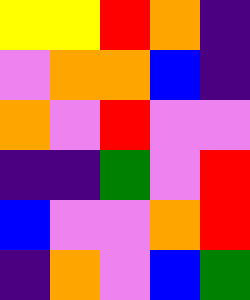[["yellow", "yellow", "red", "orange", "indigo"], ["violet", "orange", "orange", "blue", "indigo"], ["orange", "violet", "red", "violet", "violet"], ["indigo", "indigo", "green", "violet", "red"], ["blue", "violet", "violet", "orange", "red"], ["indigo", "orange", "violet", "blue", "green"]]